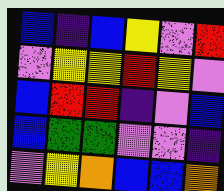[["blue", "indigo", "blue", "yellow", "violet", "red"], ["violet", "yellow", "yellow", "red", "yellow", "violet"], ["blue", "red", "red", "indigo", "violet", "blue"], ["blue", "green", "green", "violet", "violet", "indigo"], ["violet", "yellow", "orange", "blue", "blue", "orange"]]